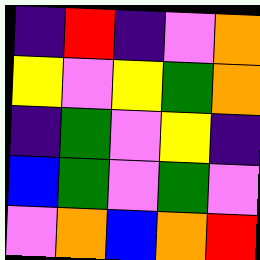[["indigo", "red", "indigo", "violet", "orange"], ["yellow", "violet", "yellow", "green", "orange"], ["indigo", "green", "violet", "yellow", "indigo"], ["blue", "green", "violet", "green", "violet"], ["violet", "orange", "blue", "orange", "red"]]